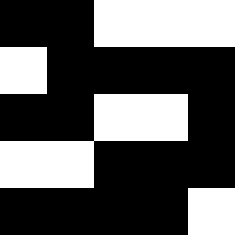[["black", "black", "white", "white", "white"], ["white", "black", "black", "black", "black"], ["black", "black", "white", "white", "black"], ["white", "white", "black", "black", "black"], ["black", "black", "black", "black", "white"]]